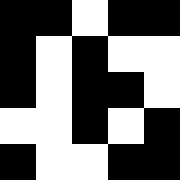[["black", "black", "white", "black", "black"], ["black", "white", "black", "white", "white"], ["black", "white", "black", "black", "white"], ["white", "white", "black", "white", "black"], ["black", "white", "white", "black", "black"]]